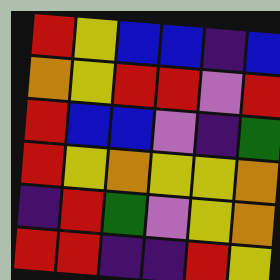[["red", "yellow", "blue", "blue", "indigo", "blue"], ["orange", "yellow", "red", "red", "violet", "red"], ["red", "blue", "blue", "violet", "indigo", "green"], ["red", "yellow", "orange", "yellow", "yellow", "orange"], ["indigo", "red", "green", "violet", "yellow", "orange"], ["red", "red", "indigo", "indigo", "red", "yellow"]]